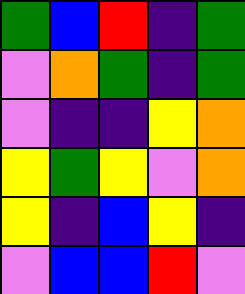[["green", "blue", "red", "indigo", "green"], ["violet", "orange", "green", "indigo", "green"], ["violet", "indigo", "indigo", "yellow", "orange"], ["yellow", "green", "yellow", "violet", "orange"], ["yellow", "indigo", "blue", "yellow", "indigo"], ["violet", "blue", "blue", "red", "violet"]]